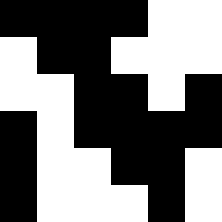[["black", "black", "black", "black", "white", "white"], ["white", "black", "black", "white", "white", "white"], ["white", "white", "black", "black", "white", "black"], ["black", "white", "black", "black", "black", "black"], ["black", "white", "white", "black", "black", "white"], ["black", "white", "white", "white", "black", "white"]]